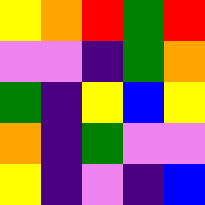[["yellow", "orange", "red", "green", "red"], ["violet", "violet", "indigo", "green", "orange"], ["green", "indigo", "yellow", "blue", "yellow"], ["orange", "indigo", "green", "violet", "violet"], ["yellow", "indigo", "violet", "indigo", "blue"]]